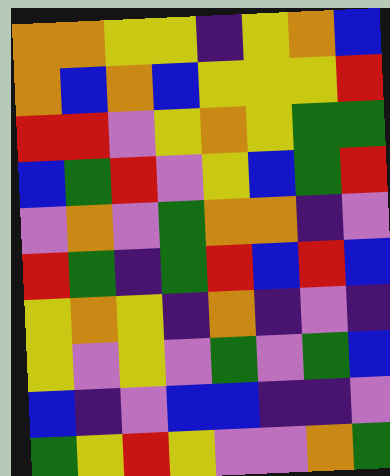[["orange", "orange", "yellow", "yellow", "indigo", "yellow", "orange", "blue"], ["orange", "blue", "orange", "blue", "yellow", "yellow", "yellow", "red"], ["red", "red", "violet", "yellow", "orange", "yellow", "green", "green"], ["blue", "green", "red", "violet", "yellow", "blue", "green", "red"], ["violet", "orange", "violet", "green", "orange", "orange", "indigo", "violet"], ["red", "green", "indigo", "green", "red", "blue", "red", "blue"], ["yellow", "orange", "yellow", "indigo", "orange", "indigo", "violet", "indigo"], ["yellow", "violet", "yellow", "violet", "green", "violet", "green", "blue"], ["blue", "indigo", "violet", "blue", "blue", "indigo", "indigo", "violet"], ["green", "yellow", "red", "yellow", "violet", "violet", "orange", "green"]]